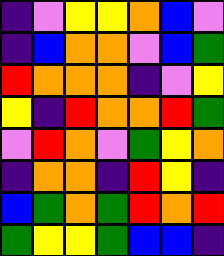[["indigo", "violet", "yellow", "yellow", "orange", "blue", "violet"], ["indigo", "blue", "orange", "orange", "violet", "blue", "green"], ["red", "orange", "orange", "orange", "indigo", "violet", "yellow"], ["yellow", "indigo", "red", "orange", "orange", "red", "green"], ["violet", "red", "orange", "violet", "green", "yellow", "orange"], ["indigo", "orange", "orange", "indigo", "red", "yellow", "indigo"], ["blue", "green", "orange", "green", "red", "orange", "red"], ["green", "yellow", "yellow", "green", "blue", "blue", "indigo"]]